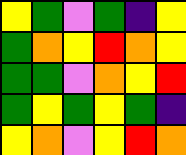[["yellow", "green", "violet", "green", "indigo", "yellow"], ["green", "orange", "yellow", "red", "orange", "yellow"], ["green", "green", "violet", "orange", "yellow", "red"], ["green", "yellow", "green", "yellow", "green", "indigo"], ["yellow", "orange", "violet", "yellow", "red", "orange"]]